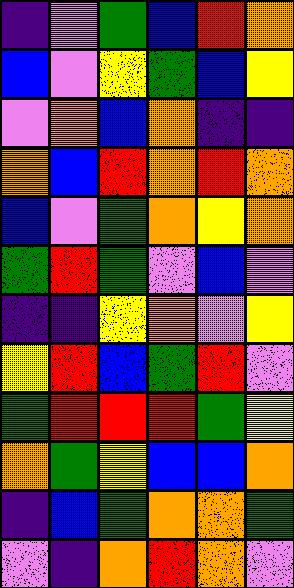[["indigo", "violet", "green", "blue", "red", "orange"], ["blue", "violet", "yellow", "green", "blue", "yellow"], ["violet", "orange", "blue", "orange", "indigo", "indigo"], ["orange", "blue", "red", "orange", "red", "orange"], ["blue", "violet", "green", "orange", "yellow", "orange"], ["green", "red", "green", "violet", "blue", "violet"], ["indigo", "indigo", "yellow", "orange", "violet", "yellow"], ["yellow", "red", "blue", "green", "red", "violet"], ["green", "red", "red", "red", "green", "yellow"], ["orange", "green", "yellow", "blue", "blue", "orange"], ["indigo", "blue", "green", "orange", "orange", "green"], ["violet", "indigo", "orange", "red", "orange", "violet"]]